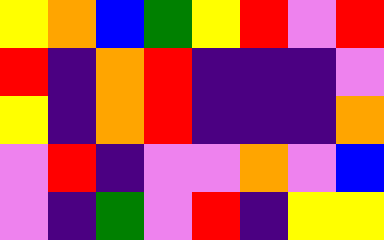[["yellow", "orange", "blue", "green", "yellow", "red", "violet", "red"], ["red", "indigo", "orange", "red", "indigo", "indigo", "indigo", "violet"], ["yellow", "indigo", "orange", "red", "indigo", "indigo", "indigo", "orange"], ["violet", "red", "indigo", "violet", "violet", "orange", "violet", "blue"], ["violet", "indigo", "green", "violet", "red", "indigo", "yellow", "yellow"]]